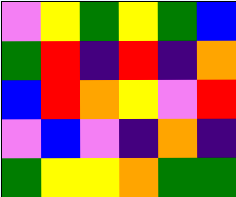[["violet", "yellow", "green", "yellow", "green", "blue"], ["green", "red", "indigo", "red", "indigo", "orange"], ["blue", "red", "orange", "yellow", "violet", "red"], ["violet", "blue", "violet", "indigo", "orange", "indigo"], ["green", "yellow", "yellow", "orange", "green", "green"]]